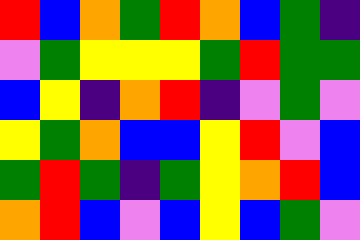[["red", "blue", "orange", "green", "red", "orange", "blue", "green", "indigo"], ["violet", "green", "yellow", "yellow", "yellow", "green", "red", "green", "green"], ["blue", "yellow", "indigo", "orange", "red", "indigo", "violet", "green", "violet"], ["yellow", "green", "orange", "blue", "blue", "yellow", "red", "violet", "blue"], ["green", "red", "green", "indigo", "green", "yellow", "orange", "red", "blue"], ["orange", "red", "blue", "violet", "blue", "yellow", "blue", "green", "violet"]]